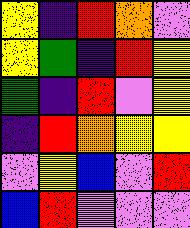[["yellow", "indigo", "red", "orange", "violet"], ["yellow", "green", "indigo", "red", "yellow"], ["green", "indigo", "red", "violet", "yellow"], ["indigo", "red", "orange", "yellow", "yellow"], ["violet", "yellow", "blue", "violet", "red"], ["blue", "red", "violet", "violet", "violet"]]